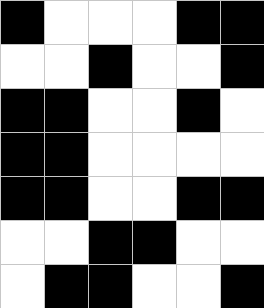[["black", "white", "white", "white", "black", "black"], ["white", "white", "black", "white", "white", "black"], ["black", "black", "white", "white", "black", "white"], ["black", "black", "white", "white", "white", "white"], ["black", "black", "white", "white", "black", "black"], ["white", "white", "black", "black", "white", "white"], ["white", "black", "black", "white", "white", "black"]]